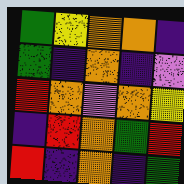[["green", "yellow", "orange", "orange", "indigo"], ["green", "indigo", "orange", "indigo", "violet"], ["red", "orange", "violet", "orange", "yellow"], ["indigo", "red", "orange", "green", "red"], ["red", "indigo", "orange", "indigo", "green"]]